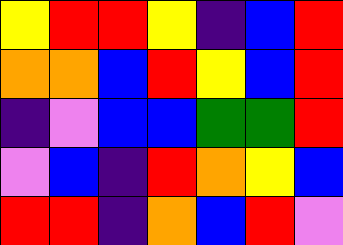[["yellow", "red", "red", "yellow", "indigo", "blue", "red"], ["orange", "orange", "blue", "red", "yellow", "blue", "red"], ["indigo", "violet", "blue", "blue", "green", "green", "red"], ["violet", "blue", "indigo", "red", "orange", "yellow", "blue"], ["red", "red", "indigo", "orange", "blue", "red", "violet"]]